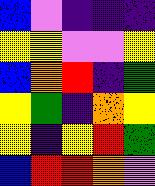[["blue", "violet", "indigo", "indigo", "indigo"], ["yellow", "yellow", "violet", "violet", "yellow"], ["blue", "orange", "red", "indigo", "green"], ["yellow", "green", "indigo", "orange", "yellow"], ["yellow", "indigo", "yellow", "red", "green"], ["blue", "red", "red", "orange", "violet"]]